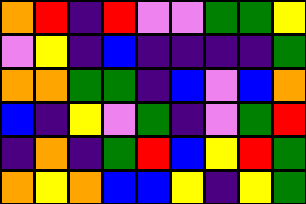[["orange", "red", "indigo", "red", "violet", "violet", "green", "green", "yellow"], ["violet", "yellow", "indigo", "blue", "indigo", "indigo", "indigo", "indigo", "green"], ["orange", "orange", "green", "green", "indigo", "blue", "violet", "blue", "orange"], ["blue", "indigo", "yellow", "violet", "green", "indigo", "violet", "green", "red"], ["indigo", "orange", "indigo", "green", "red", "blue", "yellow", "red", "green"], ["orange", "yellow", "orange", "blue", "blue", "yellow", "indigo", "yellow", "green"]]